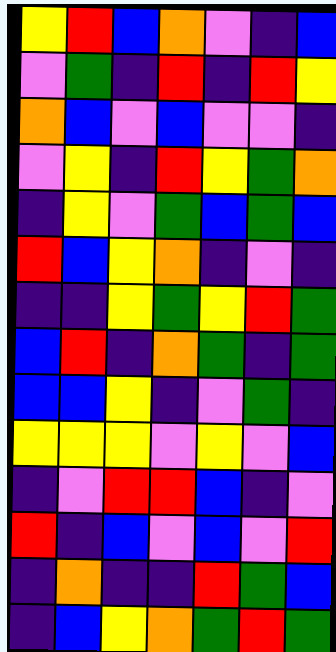[["yellow", "red", "blue", "orange", "violet", "indigo", "blue"], ["violet", "green", "indigo", "red", "indigo", "red", "yellow"], ["orange", "blue", "violet", "blue", "violet", "violet", "indigo"], ["violet", "yellow", "indigo", "red", "yellow", "green", "orange"], ["indigo", "yellow", "violet", "green", "blue", "green", "blue"], ["red", "blue", "yellow", "orange", "indigo", "violet", "indigo"], ["indigo", "indigo", "yellow", "green", "yellow", "red", "green"], ["blue", "red", "indigo", "orange", "green", "indigo", "green"], ["blue", "blue", "yellow", "indigo", "violet", "green", "indigo"], ["yellow", "yellow", "yellow", "violet", "yellow", "violet", "blue"], ["indigo", "violet", "red", "red", "blue", "indigo", "violet"], ["red", "indigo", "blue", "violet", "blue", "violet", "red"], ["indigo", "orange", "indigo", "indigo", "red", "green", "blue"], ["indigo", "blue", "yellow", "orange", "green", "red", "green"]]